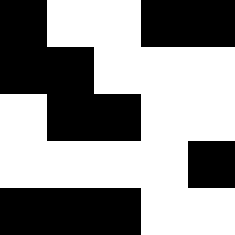[["black", "white", "white", "black", "black"], ["black", "black", "white", "white", "white"], ["white", "black", "black", "white", "white"], ["white", "white", "white", "white", "black"], ["black", "black", "black", "white", "white"]]